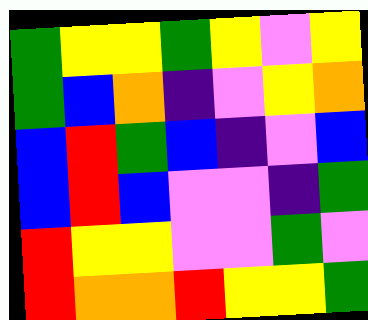[["green", "yellow", "yellow", "green", "yellow", "violet", "yellow"], ["green", "blue", "orange", "indigo", "violet", "yellow", "orange"], ["blue", "red", "green", "blue", "indigo", "violet", "blue"], ["blue", "red", "blue", "violet", "violet", "indigo", "green"], ["red", "yellow", "yellow", "violet", "violet", "green", "violet"], ["red", "orange", "orange", "red", "yellow", "yellow", "green"]]